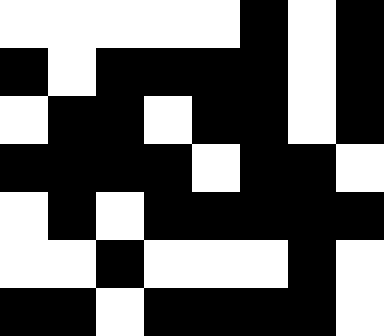[["white", "white", "white", "white", "white", "black", "white", "black"], ["black", "white", "black", "black", "black", "black", "white", "black"], ["white", "black", "black", "white", "black", "black", "white", "black"], ["black", "black", "black", "black", "white", "black", "black", "white"], ["white", "black", "white", "black", "black", "black", "black", "black"], ["white", "white", "black", "white", "white", "white", "black", "white"], ["black", "black", "white", "black", "black", "black", "black", "white"]]